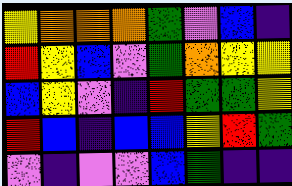[["yellow", "orange", "orange", "orange", "green", "violet", "blue", "indigo"], ["red", "yellow", "blue", "violet", "green", "orange", "yellow", "yellow"], ["blue", "yellow", "violet", "indigo", "red", "green", "green", "yellow"], ["red", "blue", "indigo", "blue", "blue", "yellow", "red", "green"], ["violet", "indigo", "violet", "violet", "blue", "green", "indigo", "indigo"]]